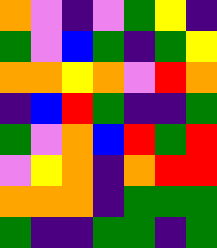[["orange", "violet", "indigo", "violet", "green", "yellow", "indigo"], ["green", "violet", "blue", "green", "indigo", "green", "yellow"], ["orange", "orange", "yellow", "orange", "violet", "red", "orange"], ["indigo", "blue", "red", "green", "indigo", "indigo", "green"], ["green", "violet", "orange", "blue", "red", "green", "red"], ["violet", "yellow", "orange", "indigo", "orange", "red", "red"], ["orange", "orange", "orange", "indigo", "green", "green", "green"], ["green", "indigo", "indigo", "green", "green", "indigo", "green"]]